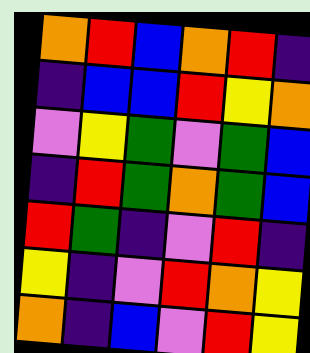[["orange", "red", "blue", "orange", "red", "indigo"], ["indigo", "blue", "blue", "red", "yellow", "orange"], ["violet", "yellow", "green", "violet", "green", "blue"], ["indigo", "red", "green", "orange", "green", "blue"], ["red", "green", "indigo", "violet", "red", "indigo"], ["yellow", "indigo", "violet", "red", "orange", "yellow"], ["orange", "indigo", "blue", "violet", "red", "yellow"]]